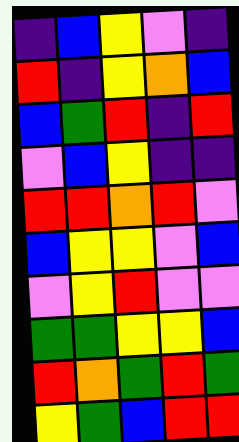[["indigo", "blue", "yellow", "violet", "indigo"], ["red", "indigo", "yellow", "orange", "blue"], ["blue", "green", "red", "indigo", "red"], ["violet", "blue", "yellow", "indigo", "indigo"], ["red", "red", "orange", "red", "violet"], ["blue", "yellow", "yellow", "violet", "blue"], ["violet", "yellow", "red", "violet", "violet"], ["green", "green", "yellow", "yellow", "blue"], ["red", "orange", "green", "red", "green"], ["yellow", "green", "blue", "red", "red"]]